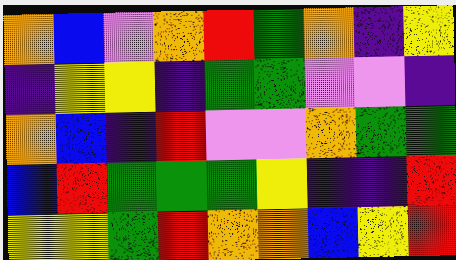[["orange", "blue", "violet", "orange", "red", "green", "orange", "indigo", "yellow"], ["indigo", "yellow", "yellow", "indigo", "green", "green", "violet", "violet", "indigo"], ["orange", "blue", "indigo", "red", "violet", "violet", "orange", "green", "green"], ["blue", "red", "green", "green", "green", "yellow", "indigo", "indigo", "red"], ["yellow", "yellow", "green", "red", "orange", "orange", "blue", "yellow", "red"]]